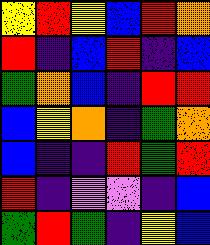[["yellow", "red", "yellow", "blue", "red", "orange"], ["red", "indigo", "blue", "red", "indigo", "blue"], ["green", "orange", "blue", "indigo", "red", "red"], ["blue", "yellow", "orange", "indigo", "green", "orange"], ["blue", "indigo", "indigo", "red", "green", "red"], ["red", "indigo", "violet", "violet", "indigo", "blue"], ["green", "red", "green", "indigo", "yellow", "blue"]]